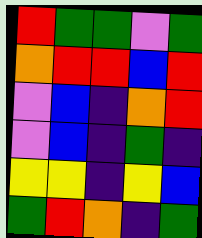[["red", "green", "green", "violet", "green"], ["orange", "red", "red", "blue", "red"], ["violet", "blue", "indigo", "orange", "red"], ["violet", "blue", "indigo", "green", "indigo"], ["yellow", "yellow", "indigo", "yellow", "blue"], ["green", "red", "orange", "indigo", "green"]]